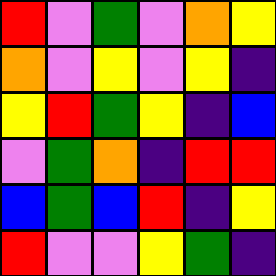[["red", "violet", "green", "violet", "orange", "yellow"], ["orange", "violet", "yellow", "violet", "yellow", "indigo"], ["yellow", "red", "green", "yellow", "indigo", "blue"], ["violet", "green", "orange", "indigo", "red", "red"], ["blue", "green", "blue", "red", "indigo", "yellow"], ["red", "violet", "violet", "yellow", "green", "indigo"]]